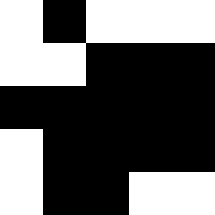[["white", "black", "white", "white", "white"], ["white", "white", "black", "black", "black"], ["black", "black", "black", "black", "black"], ["white", "black", "black", "black", "black"], ["white", "black", "black", "white", "white"]]